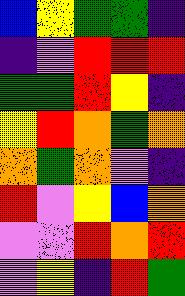[["blue", "yellow", "green", "green", "indigo"], ["indigo", "violet", "red", "red", "red"], ["green", "green", "red", "yellow", "indigo"], ["yellow", "red", "orange", "green", "orange"], ["orange", "green", "orange", "violet", "indigo"], ["red", "violet", "yellow", "blue", "orange"], ["violet", "violet", "red", "orange", "red"], ["violet", "yellow", "indigo", "red", "green"]]